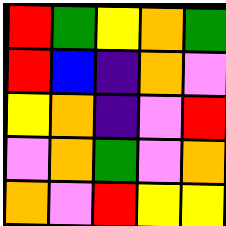[["red", "green", "yellow", "orange", "green"], ["red", "blue", "indigo", "orange", "violet"], ["yellow", "orange", "indigo", "violet", "red"], ["violet", "orange", "green", "violet", "orange"], ["orange", "violet", "red", "yellow", "yellow"]]